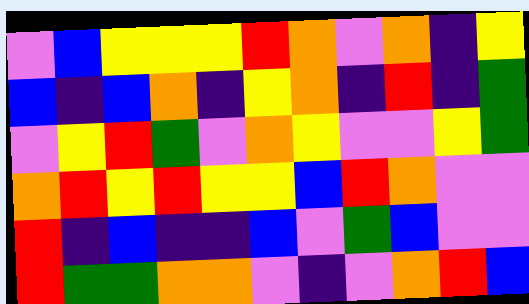[["violet", "blue", "yellow", "yellow", "yellow", "red", "orange", "violet", "orange", "indigo", "yellow"], ["blue", "indigo", "blue", "orange", "indigo", "yellow", "orange", "indigo", "red", "indigo", "green"], ["violet", "yellow", "red", "green", "violet", "orange", "yellow", "violet", "violet", "yellow", "green"], ["orange", "red", "yellow", "red", "yellow", "yellow", "blue", "red", "orange", "violet", "violet"], ["red", "indigo", "blue", "indigo", "indigo", "blue", "violet", "green", "blue", "violet", "violet"], ["red", "green", "green", "orange", "orange", "violet", "indigo", "violet", "orange", "red", "blue"]]